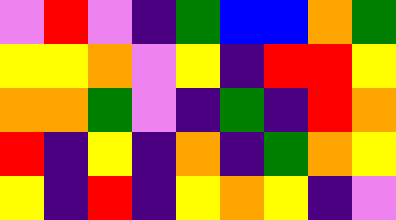[["violet", "red", "violet", "indigo", "green", "blue", "blue", "orange", "green"], ["yellow", "yellow", "orange", "violet", "yellow", "indigo", "red", "red", "yellow"], ["orange", "orange", "green", "violet", "indigo", "green", "indigo", "red", "orange"], ["red", "indigo", "yellow", "indigo", "orange", "indigo", "green", "orange", "yellow"], ["yellow", "indigo", "red", "indigo", "yellow", "orange", "yellow", "indigo", "violet"]]